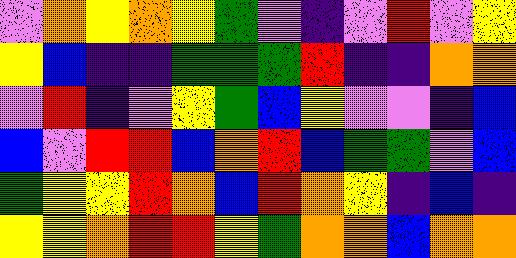[["violet", "orange", "yellow", "orange", "yellow", "green", "violet", "indigo", "violet", "red", "violet", "yellow"], ["yellow", "blue", "indigo", "indigo", "green", "green", "green", "red", "indigo", "indigo", "orange", "orange"], ["violet", "red", "indigo", "violet", "yellow", "green", "blue", "yellow", "violet", "violet", "indigo", "blue"], ["blue", "violet", "red", "red", "blue", "orange", "red", "blue", "green", "green", "violet", "blue"], ["green", "yellow", "yellow", "red", "orange", "blue", "red", "orange", "yellow", "indigo", "blue", "indigo"], ["yellow", "yellow", "orange", "red", "red", "yellow", "green", "orange", "orange", "blue", "orange", "orange"]]